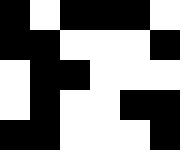[["black", "white", "black", "black", "black", "white"], ["black", "black", "white", "white", "white", "black"], ["white", "black", "black", "white", "white", "white"], ["white", "black", "white", "white", "black", "black"], ["black", "black", "white", "white", "white", "black"]]